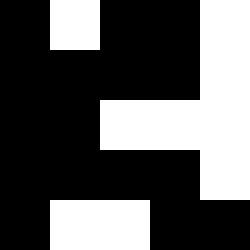[["black", "white", "black", "black", "white"], ["black", "black", "black", "black", "white"], ["black", "black", "white", "white", "white"], ["black", "black", "black", "black", "white"], ["black", "white", "white", "black", "black"]]